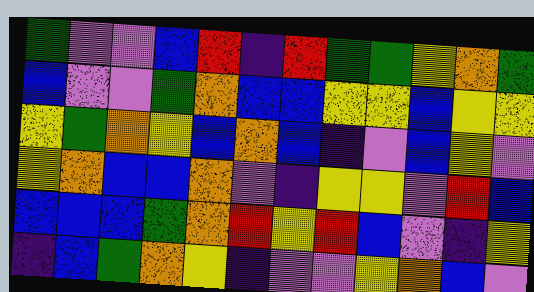[["green", "violet", "violet", "blue", "red", "indigo", "red", "green", "green", "yellow", "orange", "green"], ["blue", "violet", "violet", "green", "orange", "blue", "blue", "yellow", "yellow", "blue", "yellow", "yellow"], ["yellow", "green", "orange", "yellow", "blue", "orange", "blue", "indigo", "violet", "blue", "yellow", "violet"], ["yellow", "orange", "blue", "blue", "orange", "violet", "indigo", "yellow", "yellow", "violet", "red", "blue"], ["blue", "blue", "blue", "green", "orange", "red", "yellow", "red", "blue", "violet", "indigo", "yellow"], ["indigo", "blue", "green", "orange", "yellow", "indigo", "violet", "violet", "yellow", "orange", "blue", "violet"]]